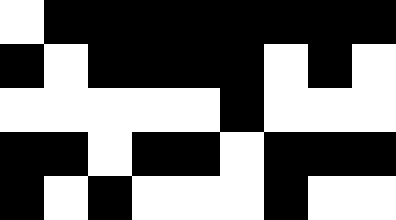[["white", "black", "black", "black", "black", "black", "black", "black", "black"], ["black", "white", "black", "black", "black", "black", "white", "black", "white"], ["white", "white", "white", "white", "white", "black", "white", "white", "white"], ["black", "black", "white", "black", "black", "white", "black", "black", "black"], ["black", "white", "black", "white", "white", "white", "black", "white", "white"]]